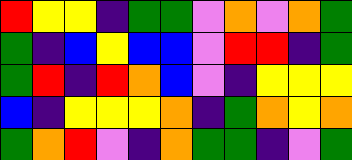[["red", "yellow", "yellow", "indigo", "green", "green", "violet", "orange", "violet", "orange", "green"], ["green", "indigo", "blue", "yellow", "blue", "blue", "violet", "red", "red", "indigo", "green"], ["green", "red", "indigo", "red", "orange", "blue", "violet", "indigo", "yellow", "yellow", "yellow"], ["blue", "indigo", "yellow", "yellow", "yellow", "orange", "indigo", "green", "orange", "yellow", "orange"], ["green", "orange", "red", "violet", "indigo", "orange", "green", "green", "indigo", "violet", "green"]]